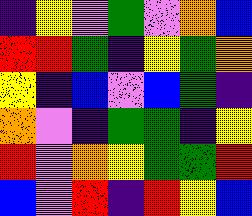[["indigo", "yellow", "violet", "green", "violet", "orange", "blue"], ["red", "red", "green", "indigo", "yellow", "green", "orange"], ["yellow", "indigo", "blue", "violet", "blue", "green", "indigo"], ["orange", "violet", "indigo", "green", "green", "indigo", "yellow"], ["red", "violet", "orange", "yellow", "green", "green", "red"], ["blue", "violet", "red", "indigo", "red", "yellow", "blue"]]